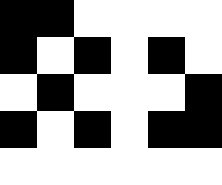[["black", "black", "white", "white", "white", "white"], ["black", "white", "black", "white", "black", "white"], ["white", "black", "white", "white", "white", "black"], ["black", "white", "black", "white", "black", "black"], ["white", "white", "white", "white", "white", "white"]]